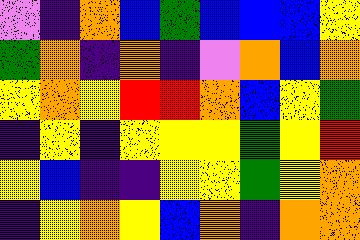[["violet", "indigo", "orange", "blue", "green", "blue", "blue", "blue", "yellow"], ["green", "orange", "indigo", "orange", "indigo", "violet", "orange", "blue", "orange"], ["yellow", "orange", "yellow", "red", "red", "orange", "blue", "yellow", "green"], ["indigo", "yellow", "indigo", "yellow", "yellow", "yellow", "green", "yellow", "red"], ["yellow", "blue", "indigo", "indigo", "yellow", "yellow", "green", "yellow", "orange"], ["indigo", "yellow", "orange", "yellow", "blue", "orange", "indigo", "orange", "orange"]]